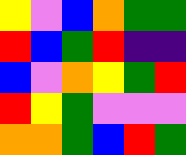[["yellow", "violet", "blue", "orange", "green", "green"], ["red", "blue", "green", "red", "indigo", "indigo"], ["blue", "violet", "orange", "yellow", "green", "red"], ["red", "yellow", "green", "violet", "violet", "violet"], ["orange", "orange", "green", "blue", "red", "green"]]